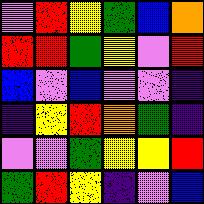[["violet", "red", "yellow", "green", "blue", "orange"], ["red", "red", "green", "yellow", "violet", "red"], ["blue", "violet", "blue", "violet", "violet", "indigo"], ["indigo", "yellow", "red", "orange", "green", "indigo"], ["violet", "violet", "green", "yellow", "yellow", "red"], ["green", "red", "yellow", "indigo", "violet", "blue"]]